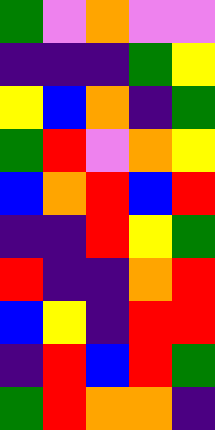[["green", "violet", "orange", "violet", "violet"], ["indigo", "indigo", "indigo", "green", "yellow"], ["yellow", "blue", "orange", "indigo", "green"], ["green", "red", "violet", "orange", "yellow"], ["blue", "orange", "red", "blue", "red"], ["indigo", "indigo", "red", "yellow", "green"], ["red", "indigo", "indigo", "orange", "red"], ["blue", "yellow", "indigo", "red", "red"], ["indigo", "red", "blue", "red", "green"], ["green", "red", "orange", "orange", "indigo"]]